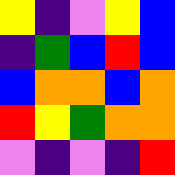[["yellow", "indigo", "violet", "yellow", "blue"], ["indigo", "green", "blue", "red", "blue"], ["blue", "orange", "orange", "blue", "orange"], ["red", "yellow", "green", "orange", "orange"], ["violet", "indigo", "violet", "indigo", "red"]]